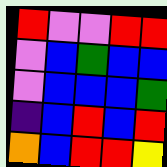[["red", "violet", "violet", "red", "red"], ["violet", "blue", "green", "blue", "blue"], ["violet", "blue", "blue", "blue", "green"], ["indigo", "blue", "red", "blue", "red"], ["orange", "blue", "red", "red", "yellow"]]